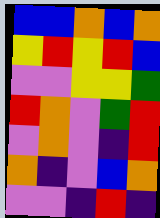[["blue", "blue", "orange", "blue", "orange"], ["yellow", "red", "yellow", "red", "blue"], ["violet", "violet", "yellow", "yellow", "green"], ["red", "orange", "violet", "green", "red"], ["violet", "orange", "violet", "indigo", "red"], ["orange", "indigo", "violet", "blue", "orange"], ["violet", "violet", "indigo", "red", "indigo"]]